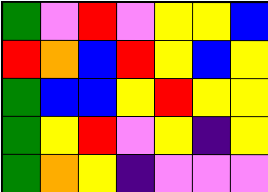[["green", "violet", "red", "violet", "yellow", "yellow", "blue"], ["red", "orange", "blue", "red", "yellow", "blue", "yellow"], ["green", "blue", "blue", "yellow", "red", "yellow", "yellow"], ["green", "yellow", "red", "violet", "yellow", "indigo", "yellow"], ["green", "orange", "yellow", "indigo", "violet", "violet", "violet"]]